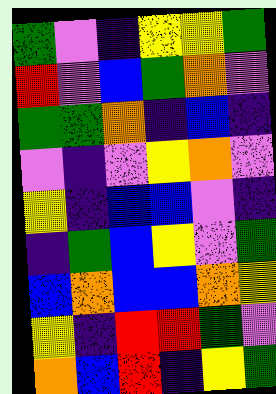[["green", "violet", "indigo", "yellow", "yellow", "green"], ["red", "violet", "blue", "green", "orange", "violet"], ["green", "green", "orange", "indigo", "blue", "indigo"], ["violet", "indigo", "violet", "yellow", "orange", "violet"], ["yellow", "indigo", "blue", "blue", "violet", "indigo"], ["indigo", "green", "blue", "yellow", "violet", "green"], ["blue", "orange", "blue", "blue", "orange", "yellow"], ["yellow", "indigo", "red", "red", "green", "violet"], ["orange", "blue", "red", "indigo", "yellow", "green"]]